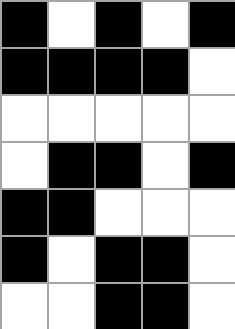[["black", "white", "black", "white", "black"], ["black", "black", "black", "black", "white"], ["white", "white", "white", "white", "white"], ["white", "black", "black", "white", "black"], ["black", "black", "white", "white", "white"], ["black", "white", "black", "black", "white"], ["white", "white", "black", "black", "white"]]